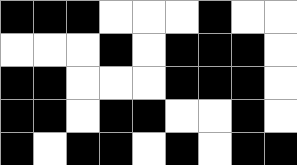[["black", "black", "black", "white", "white", "white", "black", "white", "white"], ["white", "white", "white", "black", "white", "black", "black", "black", "white"], ["black", "black", "white", "white", "white", "black", "black", "black", "white"], ["black", "black", "white", "black", "black", "white", "white", "black", "white"], ["black", "white", "black", "black", "white", "black", "white", "black", "black"]]